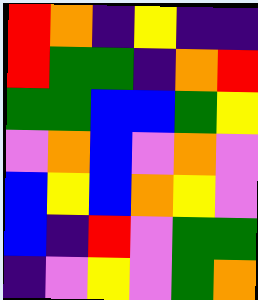[["red", "orange", "indigo", "yellow", "indigo", "indigo"], ["red", "green", "green", "indigo", "orange", "red"], ["green", "green", "blue", "blue", "green", "yellow"], ["violet", "orange", "blue", "violet", "orange", "violet"], ["blue", "yellow", "blue", "orange", "yellow", "violet"], ["blue", "indigo", "red", "violet", "green", "green"], ["indigo", "violet", "yellow", "violet", "green", "orange"]]